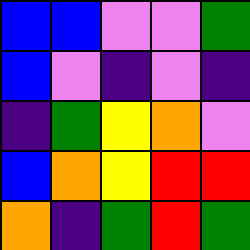[["blue", "blue", "violet", "violet", "green"], ["blue", "violet", "indigo", "violet", "indigo"], ["indigo", "green", "yellow", "orange", "violet"], ["blue", "orange", "yellow", "red", "red"], ["orange", "indigo", "green", "red", "green"]]